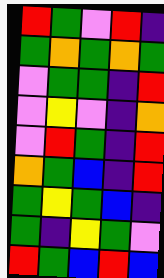[["red", "green", "violet", "red", "indigo"], ["green", "orange", "green", "orange", "green"], ["violet", "green", "green", "indigo", "red"], ["violet", "yellow", "violet", "indigo", "orange"], ["violet", "red", "green", "indigo", "red"], ["orange", "green", "blue", "indigo", "red"], ["green", "yellow", "green", "blue", "indigo"], ["green", "indigo", "yellow", "green", "violet"], ["red", "green", "blue", "red", "blue"]]